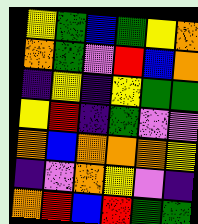[["yellow", "green", "blue", "green", "yellow", "orange"], ["orange", "green", "violet", "red", "blue", "orange"], ["indigo", "yellow", "indigo", "yellow", "green", "green"], ["yellow", "red", "indigo", "green", "violet", "violet"], ["orange", "blue", "orange", "orange", "orange", "yellow"], ["indigo", "violet", "orange", "yellow", "violet", "indigo"], ["orange", "red", "blue", "red", "green", "green"]]